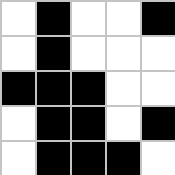[["white", "black", "white", "white", "black"], ["white", "black", "white", "white", "white"], ["black", "black", "black", "white", "white"], ["white", "black", "black", "white", "black"], ["white", "black", "black", "black", "white"]]